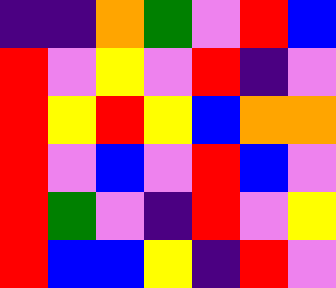[["indigo", "indigo", "orange", "green", "violet", "red", "blue"], ["red", "violet", "yellow", "violet", "red", "indigo", "violet"], ["red", "yellow", "red", "yellow", "blue", "orange", "orange"], ["red", "violet", "blue", "violet", "red", "blue", "violet"], ["red", "green", "violet", "indigo", "red", "violet", "yellow"], ["red", "blue", "blue", "yellow", "indigo", "red", "violet"]]